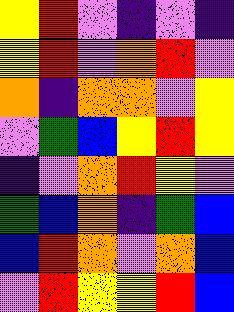[["yellow", "red", "violet", "indigo", "violet", "indigo"], ["yellow", "red", "violet", "orange", "red", "violet"], ["orange", "indigo", "orange", "orange", "violet", "yellow"], ["violet", "green", "blue", "yellow", "red", "yellow"], ["indigo", "violet", "orange", "red", "yellow", "violet"], ["green", "blue", "orange", "indigo", "green", "blue"], ["blue", "red", "orange", "violet", "orange", "blue"], ["violet", "red", "yellow", "yellow", "red", "blue"]]